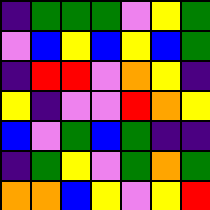[["indigo", "green", "green", "green", "violet", "yellow", "green"], ["violet", "blue", "yellow", "blue", "yellow", "blue", "green"], ["indigo", "red", "red", "violet", "orange", "yellow", "indigo"], ["yellow", "indigo", "violet", "violet", "red", "orange", "yellow"], ["blue", "violet", "green", "blue", "green", "indigo", "indigo"], ["indigo", "green", "yellow", "violet", "green", "orange", "green"], ["orange", "orange", "blue", "yellow", "violet", "yellow", "red"]]